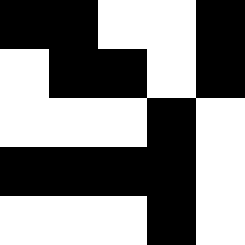[["black", "black", "white", "white", "black"], ["white", "black", "black", "white", "black"], ["white", "white", "white", "black", "white"], ["black", "black", "black", "black", "white"], ["white", "white", "white", "black", "white"]]